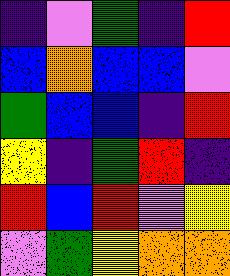[["indigo", "violet", "green", "indigo", "red"], ["blue", "orange", "blue", "blue", "violet"], ["green", "blue", "blue", "indigo", "red"], ["yellow", "indigo", "green", "red", "indigo"], ["red", "blue", "red", "violet", "yellow"], ["violet", "green", "yellow", "orange", "orange"]]